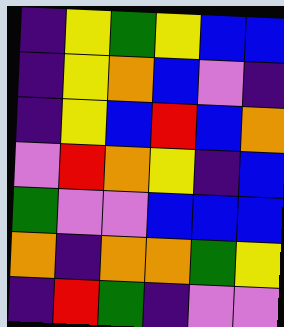[["indigo", "yellow", "green", "yellow", "blue", "blue"], ["indigo", "yellow", "orange", "blue", "violet", "indigo"], ["indigo", "yellow", "blue", "red", "blue", "orange"], ["violet", "red", "orange", "yellow", "indigo", "blue"], ["green", "violet", "violet", "blue", "blue", "blue"], ["orange", "indigo", "orange", "orange", "green", "yellow"], ["indigo", "red", "green", "indigo", "violet", "violet"]]